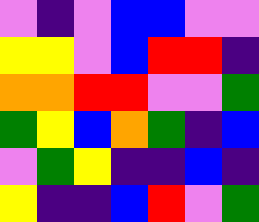[["violet", "indigo", "violet", "blue", "blue", "violet", "violet"], ["yellow", "yellow", "violet", "blue", "red", "red", "indigo"], ["orange", "orange", "red", "red", "violet", "violet", "green"], ["green", "yellow", "blue", "orange", "green", "indigo", "blue"], ["violet", "green", "yellow", "indigo", "indigo", "blue", "indigo"], ["yellow", "indigo", "indigo", "blue", "red", "violet", "green"]]